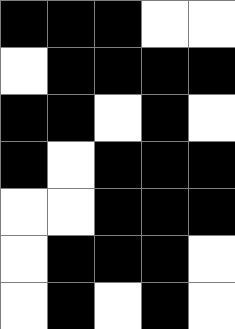[["black", "black", "black", "white", "white"], ["white", "black", "black", "black", "black"], ["black", "black", "white", "black", "white"], ["black", "white", "black", "black", "black"], ["white", "white", "black", "black", "black"], ["white", "black", "black", "black", "white"], ["white", "black", "white", "black", "white"]]